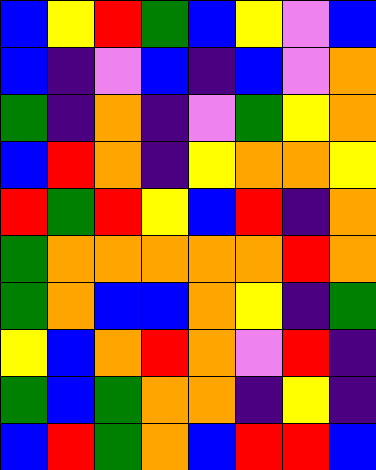[["blue", "yellow", "red", "green", "blue", "yellow", "violet", "blue"], ["blue", "indigo", "violet", "blue", "indigo", "blue", "violet", "orange"], ["green", "indigo", "orange", "indigo", "violet", "green", "yellow", "orange"], ["blue", "red", "orange", "indigo", "yellow", "orange", "orange", "yellow"], ["red", "green", "red", "yellow", "blue", "red", "indigo", "orange"], ["green", "orange", "orange", "orange", "orange", "orange", "red", "orange"], ["green", "orange", "blue", "blue", "orange", "yellow", "indigo", "green"], ["yellow", "blue", "orange", "red", "orange", "violet", "red", "indigo"], ["green", "blue", "green", "orange", "orange", "indigo", "yellow", "indigo"], ["blue", "red", "green", "orange", "blue", "red", "red", "blue"]]